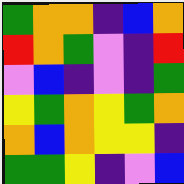[["green", "orange", "orange", "indigo", "blue", "orange"], ["red", "orange", "green", "violet", "indigo", "red"], ["violet", "blue", "indigo", "violet", "indigo", "green"], ["yellow", "green", "orange", "yellow", "green", "orange"], ["orange", "blue", "orange", "yellow", "yellow", "indigo"], ["green", "green", "yellow", "indigo", "violet", "blue"]]